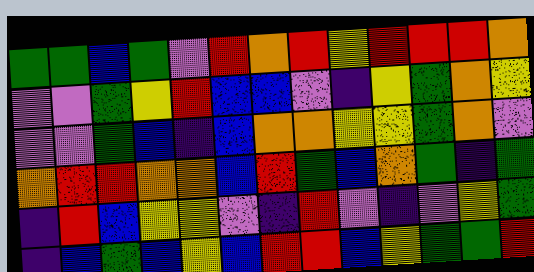[["green", "green", "blue", "green", "violet", "red", "orange", "red", "yellow", "red", "red", "red", "orange"], ["violet", "violet", "green", "yellow", "red", "blue", "blue", "violet", "indigo", "yellow", "green", "orange", "yellow"], ["violet", "violet", "green", "blue", "indigo", "blue", "orange", "orange", "yellow", "yellow", "green", "orange", "violet"], ["orange", "red", "red", "orange", "orange", "blue", "red", "green", "blue", "orange", "green", "indigo", "green"], ["indigo", "red", "blue", "yellow", "yellow", "violet", "indigo", "red", "violet", "indigo", "violet", "yellow", "green"], ["indigo", "blue", "green", "blue", "yellow", "blue", "red", "red", "blue", "yellow", "green", "green", "red"]]